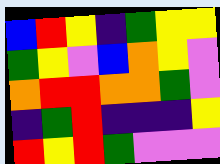[["blue", "red", "yellow", "indigo", "green", "yellow", "yellow"], ["green", "yellow", "violet", "blue", "orange", "yellow", "violet"], ["orange", "red", "red", "orange", "orange", "green", "violet"], ["indigo", "green", "red", "indigo", "indigo", "indigo", "yellow"], ["red", "yellow", "red", "green", "violet", "violet", "violet"]]